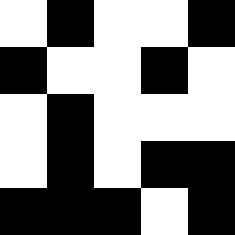[["white", "black", "white", "white", "black"], ["black", "white", "white", "black", "white"], ["white", "black", "white", "white", "white"], ["white", "black", "white", "black", "black"], ["black", "black", "black", "white", "black"]]